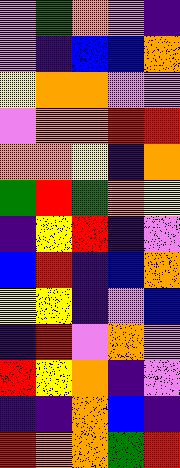[["violet", "green", "orange", "violet", "indigo"], ["violet", "indigo", "blue", "blue", "orange"], ["yellow", "orange", "orange", "violet", "violet"], ["violet", "orange", "orange", "red", "red"], ["orange", "orange", "yellow", "indigo", "orange"], ["green", "red", "green", "orange", "yellow"], ["indigo", "yellow", "red", "indigo", "violet"], ["blue", "red", "indigo", "blue", "orange"], ["yellow", "yellow", "indigo", "violet", "blue"], ["indigo", "red", "violet", "orange", "violet"], ["red", "yellow", "orange", "indigo", "violet"], ["indigo", "indigo", "orange", "blue", "indigo"], ["red", "orange", "orange", "green", "red"]]